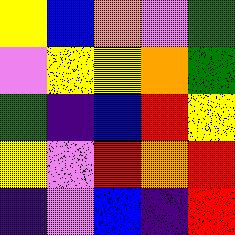[["yellow", "blue", "orange", "violet", "green"], ["violet", "yellow", "yellow", "orange", "green"], ["green", "indigo", "blue", "red", "yellow"], ["yellow", "violet", "red", "orange", "red"], ["indigo", "violet", "blue", "indigo", "red"]]